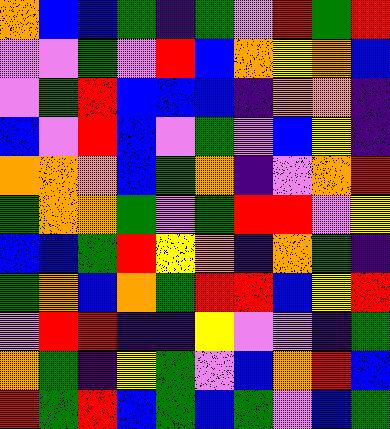[["orange", "blue", "blue", "green", "indigo", "green", "violet", "red", "green", "red"], ["violet", "violet", "green", "violet", "red", "blue", "orange", "yellow", "orange", "blue"], ["violet", "green", "red", "blue", "blue", "blue", "indigo", "orange", "orange", "indigo"], ["blue", "violet", "red", "blue", "violet", "green", "violet", "blue", "yellow", "indigo"], ["orange", "orange", "orange", "blue", "green", "orange", "indigo", "violet", "orange", "red"], ["green", "orange", "orange", "green", "violet", "green", "red", "red", "violet", "yellow"], ["blue", "blue", "green", "red", "yellow", "orange", "indigo", "orange", "green", "indigo"], ["green", "orange", "blue", "orange", "green", "red", "red", "blue", "yellow", "red"], ["violet", "red", "red", "indigo", "indigo", "yellow", "violet", "violet", "indigo", "green"], ["orange", "green", "indigo", "yellow", "green", "violet", "blue", "orange", "red", "blue"], ["red", "green", "red", "blue", "green", "blue", "green", "violet", "blue", "green"]]